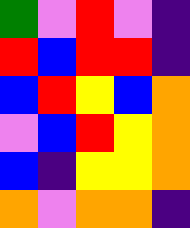[["green", "violet", "red", "violet", "indigo"], ["red", "blue", "red", "red", "indigo"], ["blue", "red", "yellow", "blue", "orange"], ["violet", "blue", "red", "yellow", "orange"], ["blue", "indigo", "yellow", "yellow", "orange"], ["orange", "violet", "orange", "orange", "indigo"]]